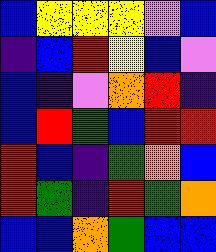[["blue", "yellow", "yellow", "yellow", "violet", "blue"], ["indigo", "blue", "red", "yellow", "blue", "violet"], ["blue", "indigo", "violet", "orange", "red", "indigo"], ["blue", "red", "green", "blue", "red", "red"], ["red", "blue", "indigo", "green", "orange", "blue"], ["red", "green", "indigo", "red", "green", "orange"], ["blue", "blue", "orange", "green", "blue", "blue"]]